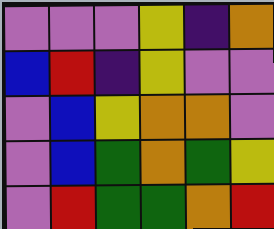[["violet", "violet", "violet", "yellow", "indigo", "orange"], ["blue", "red", "indigo", "yellow", "violet", "violet"], ["violet", "blue", "yellow", "orange", "orange", "violet"], ["violet", "blue", "green", "orange", "green", "yellow"], ["violet", "red", "green", "green", "orange", "red"]]